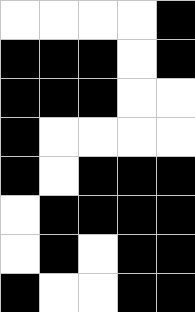[["white", "white", "white", "white", "black"], ["black", "black", "black", "white", "black"], ["black", "black", "black", "white", "white"], ["black", "white", "white", "white", "white"], ["black", "white", "black", "black", "black"], ["white", "black", "black", "black", "black"], ["white", "black", "white", "black", "black"], ["black", "white", "white", "black", "black"]]